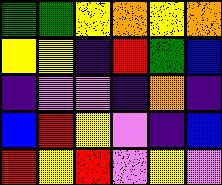[["green", "green", "yellow", "orange", "yellow", "orange"], ["yellow", "yellow", "indigo", "red", "green", "blue"], ["indigo", "violet", "violet", "indigo", "orange", "indigo"], ["blue", "red", "yellow", "violet", "indigo", "blue"], ["red", "yellow", "red", "violet", "yellow", "violet"]]